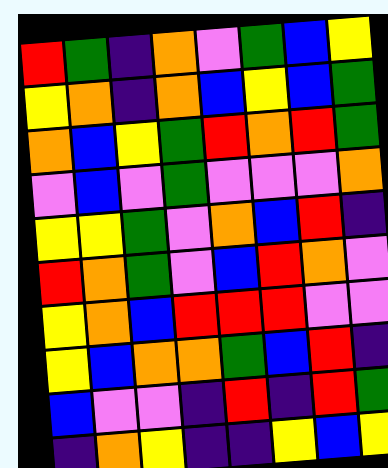[["red", "green", "indigo", "orange", "violet", "green", "blue", "yellow"], ["yellow", "orange", "indigo", "orange", "blue", "yellow", "blue", "green"], ["orange", "blue", "yellow", "green", "red", "orange", "red", "green"], ["violet", "blue", "violet", "green", "violet", "violet", "violet", "orange"], ["yellow", "yellow", "green", "violet", "orange", "blue", "red", "indigo"], ["red", "orange", "green", "violet", "blue", "red", "orange", "violet"], ["yellow", "orange", "blue", "red", "red", "red", "violet", "violet"], ["yellow", "blue", "orange", "orange", "green", "blue", "red", "indigo"], ["blue", "violet", "violet", "indigo", "red", "indigo", "red", "green"], ["indigo", "orange", "yellow", "indigo", "indigo", "yellow", "blue", "yellow"]]